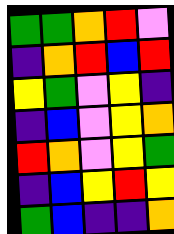[["green", "green", "orange", "red", "violet"], ["indigo", "orange", "red", "blue", "red"], ["yellow", "green", "violet", "yellow", "indigo"], ["indigo", "blue", "violet", "yellow", "orange"], ["red", "orange", "violet", "yellow", "green"], ["indigo", "blue", "yellow", "red", "yellow"], ["green", "blue", "indigo", "indigo", "orange"]]